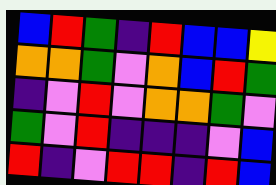[["blue", "red", "green", "indigo", "red", "blue", "blue", "yellow"], ["orange", "orange", "green", "violet", "orange", "blue", "red", "green"], ["indigo", "violet", "red", "violet", "orange", "orange", "green", "violet"], ["green", "violet", "red", "indigo", "indigo", "indigo", "violet", "blue"], ["red", "indigo", "violet", "red", "red", "indigo", "red", "blue"]]